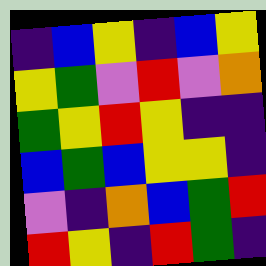[["indigo", "blue", "yellow", "indigo", "blue", "yellow"], ["yellow", "green", "violet", "red", "violet", "orange"], ["green", "yellow", "red", "yellow", "indigo", "indigo"], ["blue", "green", "blue", "yellow", "yellow", "indigo"], ["violet", "indigo", "orange", "blue", "green", "red"], ["red", "yellow", "indigo", "red", "green", "indigo"]]